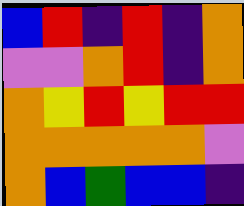[["blue", "red", "indigo", "red", "indigo", "orange"], ["violet", "violet", "orange", "red", "indigo", "orange"], ["orange", "yellow", "red", "yellow", "red", "red"], ["orange", "orange", "orange", "orange", "orange", "violet"], ["orange", "blue", "green", "blue", "blue", "indigo"]]